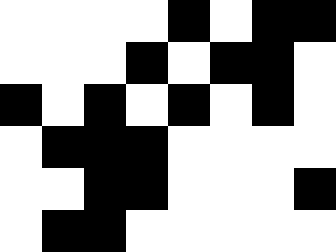[["white", "white", "white", "white", "black", "white", "black", "black"], ["white", "white", "white", "black", "white", "black", "black", "white"], ["black", "white", "black", "white", "black", "white", "black", "white"], ["white", "black", "black", "black", "white", "white", "white", "white"], ["white", "white", "black", "black", "white", "white", "white", "black"], ["white", "black", "black", "white", "white", "white", "white", "white"]]